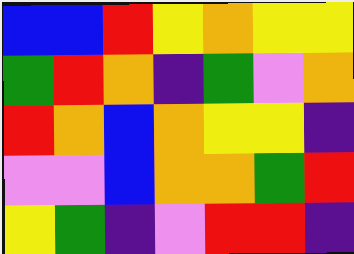[["blue", "blue", "red", "yellow", "orange", "yellow", "yellow"], ["green", "red", "orange", "indigo", "green", "violet", "orange"], ["red", "orange", "blue", "orange", "yellow", "yellow", "indigo"], ["violet", "violet", "blue", "orange", "orange", "green", "red"], ["yellow", "green", "indigo", "violet", "red", "red", "indigo"]]